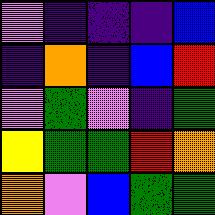[["violet", "indigo", "indigo", "indigo", "blue"], ["indigo", "orange", "indigo", "blue", "red"], ["violet", "green", "violet", "indigo", "green"], ["yellow", "green", "green", "red", "orange"], ["orange", "violet", "blue", "green", "green"]]